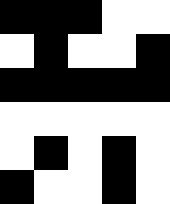[["black", "black", "black", "white", "white"], ["white", "black", "white", "white", "black"], ["black", "black", "black", "black", "black"], ["white", "white", "white", "white", "white"], ["white", "black", "white", "black", "white"], ["black", "white", "white", "black", "white"]]